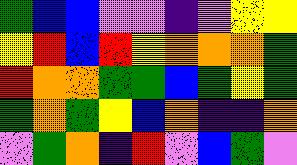[["green", "blue", "blue", "violet", "violet", "indigo", "violet", "yellow", "yellow"], ["yellow", "red", "blue", "red", "yellow", "orange", "orange", "orange", "green"], ["red", "orange", "orange", "green", "green", "blue", "green", "yellow", "green"], ["green", "orange", "green", "yellow", "blue", "orange", "indigo", "indigo", "orange"], ["violet", "green", "orange", "indigo", "red", "violet", "blue", "green", "violet"]]